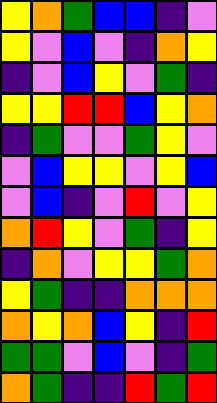[["yellow", "orange", "green", "blue", "blue", "indigo", "violet"], ["yellow", "violet", "blue", "violet", "indigo", "orange", "yellow"], ["indigo", "violet", "blue", "yellow", "violet", "green", "indigo"], ["yellow", "yellow", "red", "red", "blue", "yellow", "orange"], ["indigo", "green", "violet", "violet", "green", "yellow", "violet"], ["violet", "blue", "yellow", "yellow", "violet", "yellow", "blue"], ["violet", "blue", "indigo", "violet", "red", "violet", "yellow"], ["orange", "red", "yellow", "violet", "green", "indigo", "yellow"], ["indigo", "orange", "violet", "yellow", "yellow", "green", "orange"], ["yellow", "green", "indigo", "indigo", "orange", "orange", "orange"], ["orange", "yellow", "orange", "blue", "yellow", "indigo", "red"], ["green", "green", "violet", "blue", "violet", "indigo", "green"], ["orange", "green", "indigo", "indigo", "red", "green", "red"]]